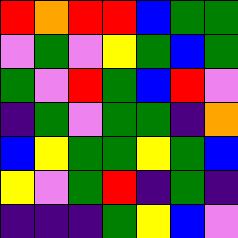[["red", "orange", "red", "red", "blue", "green", "green"], ["violet", "green", "violet", "yellow", "green", "blue", "green"], ["green", "violet", "red", "green", "blue", "red", "violet"], ["indigo", "green", "violet", "green", "green", "indigo", "orange"], ["blue", "yellow", "green", "green", "yellow", "green", "blue"], ["yellow", "violet", "green", "red", "indigo", "green", "indigo"], ["indigo", "indigo", "indigo", "green", "yellow", "blue", "violet"]]